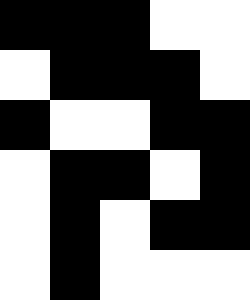[["black", "black", "black", "white", "white"], ["white", "black", "black", "black", "white"], ["black", "white", "white", "black", "black"], ["white", "black", "black", "white", "black"], ["white", "black", "white", "black", "black"], ["white", "black", "white", "white", "white"]]